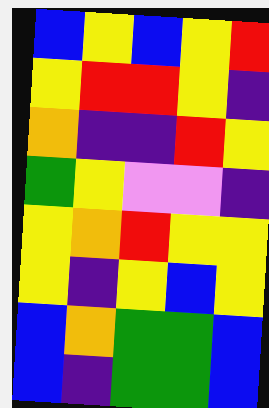[["blue", "yellow", "blue", "yellow", "red"], ["yellow", "red", "red", "yellow", "indigo"], ["orange", "indigo", "indigo", "red", "yellow"], ["green", "yellow", "violet", "violet", "indigo"], ["yellow", "orange", "red", "yellow", "yellow"], ["yellow", "indigo", "yellow", "blue", "yellow"], ["blue", "orange", "green", "green", "blue"], ["blue", "indigo", "green", "green", "blue"]]